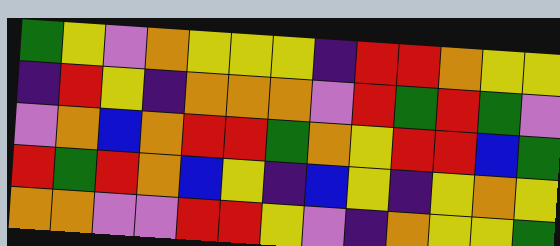[["green", "yellow", "violet", "orange", "yellow", "yellow", "yellow", "indigo", "red", "red", "orange", "yellow", "yellow"], ["indigo", "red", "yellow", "indigo", "orange", "orange", "orange", "violet", "red", "green", "red", "green", "violet"], ["violet", "orange", "blue", "orange", "red", "red", "green", "orange", "yellow", "red", "red", "blue", "green"], ["red", "green", "red", "orange", "blue", "yellow", "indigo", "blue", "yellow", "indigo", "yellow", "orange", "yellow"], ["orange", "orange", "violet", "violet", "red", "red", "yellow", "violet", "indigo", "orange", "yellow", "yellow", "green"]]